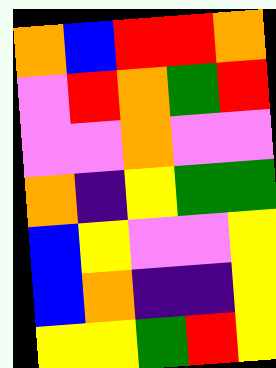[["orange", "blue", "red", "red", "orange"], ["violet", "red", "orange", "green", "red"], ["violet", "violet", "orange", "violet", "violet"], ["orange", "indigo", "yellow", "green", "green"], ["blue", "yellow", "violet", "violet", "yellow"], ["blue", "orange", "indigo", "indigo", "yellow"], ["yellow", "yellow", "green", "red", "yellow"]]